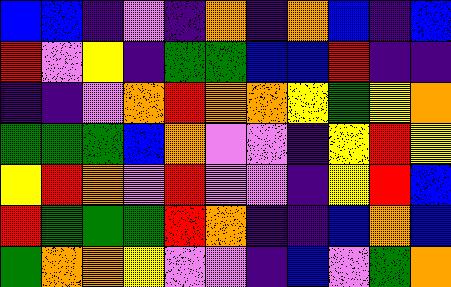[["blue", "blue", "indigo", "violet", "indigo", "orange", "indigo", "orange", "blue", "indigo", "blue"], ["red", "violet", "yellow", "indigo", "green", "green", "blue", "blue", "red", "indigo", "indigo"], ["indigo", "indigo", "violet", "orange", "red", "orange", "orange", "yellow", "green", "yellow", "orange"], ["green", "green", "green", "blue", "orange", "violet", "violet", "indigo", "yellow", "red", "yellow"], ["yellow", "red", "orange", "violet", "red", "violet", "violet", "indigo", "yellow", "red", "blue"], ["red", "green", "green", "green", "red", "orange", "indigo", "indigo", "blue", "orange", "blue"], ["green", "orange", "orange", "yellow", "violet", "violet", "indigo", "blue", "violet", "green", "orange"]]